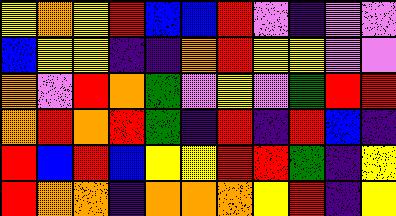[["yellow", "orange", "yellow", "red", "blue", "blue", "red", "violet", "indigo", "violet", "violet"], ["blue", "yellow", "yellow", "indigo", "indigo", "orange", "red", "yellow", "yellow", "violet", "violet"], ["orange", "violet", "red", "orange", "green", "violet", "yellow", "violet", "green", "red", "red"], ["orange", "red", "orange", "red", "green", "indigo", "red", "indigo", "red", "blue", "indigo"], ["red", "blue", "red", "blue", "yellow", "yellow", "red", "red", "green", "indigo", "yellow"], ["red", "orange", "orange", "indigo", "orange", "orange", "orange", "yellow", "red", "indigo", "yellow"]]